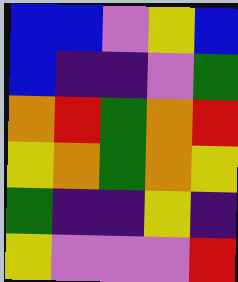[["blue", "blue", "violet", "yellow", "blue"], ["blue", "indigo", "indigo", "violet", "green"], ["orange", "red", "green", "orange", "red"], ["yellow", "orange", "green", "orange", "yellow"], ["green", "indigo", "indigo", "yellow", "indigo"], ["yellow", "violet", "violet", "violet", "red"]]